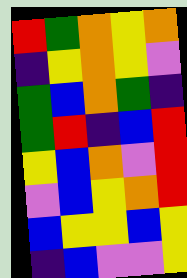[["red", "green", "orange", "yellow", "orange"], ["indigo", "yellow", "orange", "yellow", "violet"], ["green", "blue", "orange", "green", "indigo"], ["green", "red", "indigo", "blue", "red"], ["yellow", "blue", "orange", "violet", "red"], ["violet", "blue", "yellow", "orange", "red"], ["blue", "yellow", "yellow", "blue", "yellow"], ["indigo", "blue", "violet", "violet", "yellow"]]